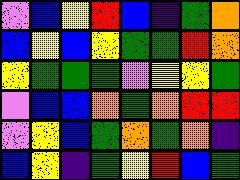[["violet", "blue", "yellow", "red", "blue", "indigo", "green", "orange"], ["blue", "yellow", "blue", "yellow", "green", "green", "red", "orange"], ["yellow", "green", "green", "green", "violet", "yellow", "yellow", "green"], ["violet", "blue", "blue", "orange", "green", "orange", "red", "red"], ["violet", "yellow", "blue", "green", "orange", "green", "orange", "indigo"], ["blue", "yellow", "indigo", "green", "yellow", "red", "blue", "green"]]